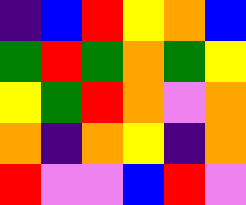[["indigo", "blue", "red", "yellow", "orange", "blue"], ["green", "red", "green", "orange", "green", "yellow"], ["yellow", "green", "red", "orange", "violet", "orange"], ["orange", "indigo", "orange", "yellow", "indigo", "orange"], ["red", "violet", "violet", "blue", "red", "violet"]]